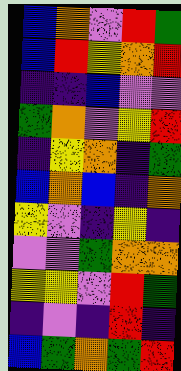[["blue", "orange", "violet", "red", "green"], ["blue", "red", "yellow", "orange", "red"], ["indigo", "indigo", "blue", "violet", "violet"], ["green", "orange", "violet", "yellow", "red"], ["indigo", "yellow", "orange", "indigo", "green"], ["blue", "orange", "blue", "indigo", "orange"], ["yellow", "violet", "indigo", "yellow", "indigo"], ["violet", "violet", "green", "orange", "orange"], ["yellow", "yellow", "violet", "red", "green"], ["indigo", "violet", "indigo", "red", "indigo"], ["blue", "green", "orange", "green", "red"]]